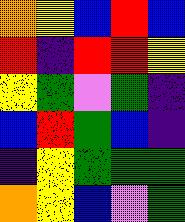[["orange", "yellow", "blue", "red", "blue"], ["red", "indigo", "red", "red", "yellow"], ["yellow", "green", "violet", "green", "indigo"], ["blue", "red", "green", "blue", "indigo"], ["indigo", "yellow", "green", "green", "green"], ["orange", "yellow", "blue", "violet", "green"]]